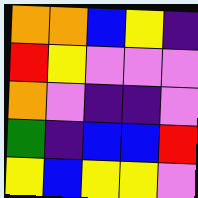[["orange", "orange", "blue", "yellow", "indigo"], ["red", "yellow", "violet", "violet", "violet"], ["orange", "violet", "indigo", "indigo", "violet"], ["green", "indigo", "blue", "blue", "red"], ["yellow", "blue", "yellow", "yellow", "violet"]]